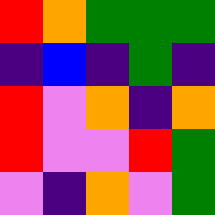[["red", "orange", "green", "green", "green"], ["indigo", "blue", "indigo", "green", "indigo"], ["red", "violet", "orange", "indigo", "orange"], ["red", "violet", "violet", "red", "green"], ["violet", "indigo", "orange", "violet", "green"]]